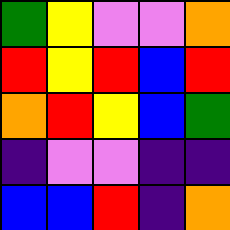[["green", "yellow", "violet", "violet", "orange"], ["red", "yellow", "red", "blue", "red"], ["orange", "red", "yellow", "blue", "green"], ["indigo", "violet", "violet", "indigo", "indigo"], ["blue", "blue", "red", "indigo", "orange"]]